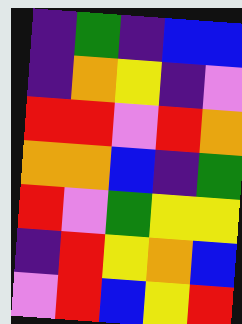[["indigo", "green", "indigo", "blue", "blue"], ["indigo", "orange", "yellow", "indigo", "violet"], ["red", "red", "violet", "red", "orange"], ["orange", "orange", "blue", "indigo", "green"], ["red", "violet", "green", "yellow", "yellow"], ["indigo", "red", "yellow", "orange", "blue"], ["violet", "red", "blue", "yellow", "red"]]